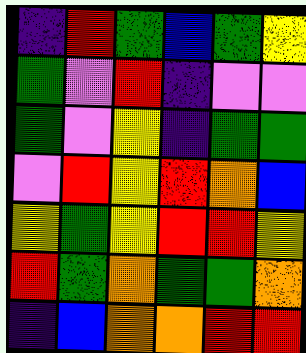[["indigo", "red", "green", "blue", "green", "yellow"], ["green", "violet", "red", "indigo", "violet", "violet"], ["green", "violet", "yellow", "indigo", "green", "green"], ["violet", "red", "yellow", "red", "orange", "blue"], ["yellow", "green", "yellow", "red", "red", "yellow"], ["red", "green", "orange", "green", "green", "orange"], ["indigo", "blue", "orange", "orange", "red", "red"]]